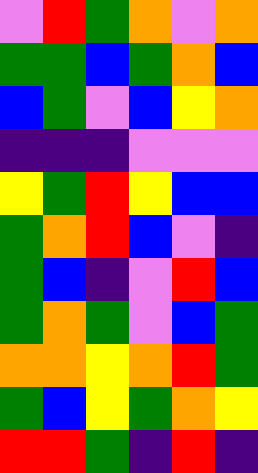[["violet", "red", "green", "orange", "violet", "orange"], ["green", "green", "blue", "green", "orange", "blue"], ["blue", "green", "violet", "blue", "yellow", "orange"], ["indigo", "indigo", "indigo", "violet", "violet", "violet"], ["yellow", "green", "red", "yellow", "blue", "blue"], ["green", "orange", "red", "blue", "violet", "indigo"], ["green", "blue", "indigo", "violet", "red", "blue"], ["green", "orange", "green", "violet", "blue", "green"], ["orange", "orange", "yellow", "orange", "red", "green"], ["green", "blue", "yellow", "green", "orange", "yellow"], ["red", "red", "green", "indigo", "red", "indigo"]]